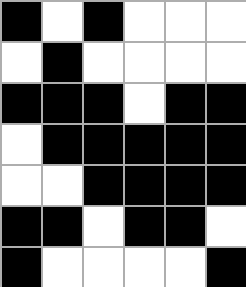[["black", "white", "black", "white", "white", "white"], ["white", "black", "white", "white", "white", "white"], ["black", "black", "black", "white", "black", "black"], ["white", "black", "black", "black", "black", "black"], ["white", "white", "black", "black", "black", "black"], ["black", "black", "white", "black", "black", "white"], ["black", "white", "white", "white", "white", "black"]]